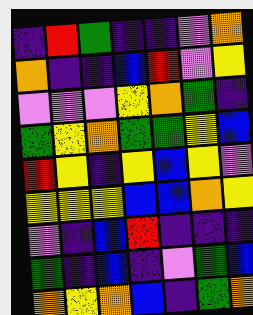[["indigo", "red", "green", "indigo", "indigo", "violet", "orange"], ["orange", "indigo", "indigo", "blue", "red", "violet", "yellow"], ["violet", "violet", "violet", "yellow", "orange", "green", "indigo"], ["green", "yellow", "orange", "green", "green", "yellow", "blue"], ["red", "yellow", "indigo", "yellow", "blue", "yellow", "violet"], ["yellow", "yellow", "yellow", "blue", "blue", "orange", "yellow"], ["violet", "indigo", "blue", "red", "indigo", "indigo", "indigo"], ["green", "indigo", "blue", "indigo", "violet", "green", "blue"], ["orange", "yellow", "orange", "blue", "indigo", "green", "orange"]]